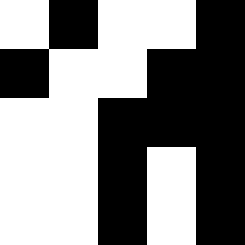[["white", "black", "white", "white", "black"], ["black", "white", "white", "black", "black"], ["white", "white", "black", "black", "black"], ["white", "white", "black", "white", "black"], ["white", "white", "black", "white", "black"]]